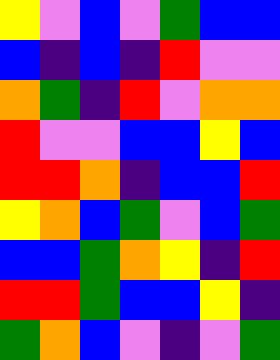[["yellow", "violet", "blue", "violet", "green", "blue", "blue"], ["blue", "indigo", "blue", "indigo", "red", "violet", "violet"], ["orange", "green", "indigo", "red", "violet", "orange", "orange"], ["red", "violet", "violet", "blue", "blue", "yellow", "blue"], ["red", "red", "orange", "indigo", "blue", "blue", "red"], ["yellow", "orange", "blue", "green", "violet", "blue", "green"], ["blue", "blue", "green", "orange", "yellow", "indigo", "red"], ["red", "red", "green", "blue", "blue", "yellow", "indigo"], ["green", "orange", "blue", "violet", "indigo", "violet", "green"]]